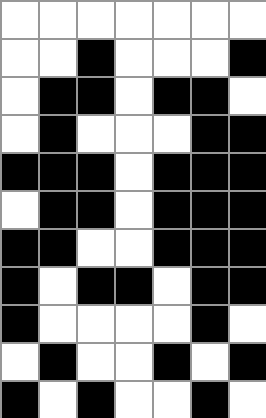[["white", "white", "white", "white", "white", "white", "white"], ["white", "white", "black", "white", "white", "white", "black"], ["white", "black", "black", "white", "black", "black", "white"], ["white", "black", "white", "white", "white", "black", "black"], ["black", "black", "black", "white", "black", "black", "black"], ["white", "black", "black", "white", "black", "black", "black"], ["black", "black", "white", "white", "black", "black", "black"], ["black", "white", "black", "black", "white", "black", "black"], ["black", "white", "white", "white", "white", "black", "white"], ["white", "black", "white", "white", "black", "white", "black"], ["black", "white", "black", "white", "white", "black", "white"]]